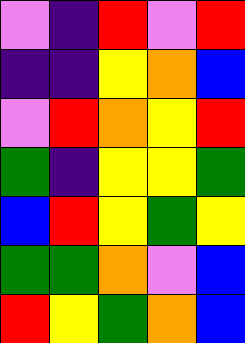[["violet", "indigo", "red", "violet", "red"], ["indigo", "indigo", "yellow", "orange", "blue"], ["violet", "red", "orange", "yellow", "red"], ["green", "indigo", "yellow", "yellow", "green"], ["blue", "red", "yellow", "green", "yellow"], ["green", "green", "orange", "violet", "blue"], ["red", "yellow", "green", "orange", "blue"]]